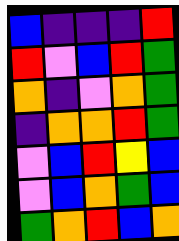[["blue", "indigo", "indigo", "indigo", "red"], ["red", "violet", "blue", "red", "green"], ["orange", "indigo", "violet", "orange", "green"], ["indigo", "orange", "orange", "red", "green"], ["violet", "blue", "red", "yellow", "blue"], ["violet", "blue", "orange", "green", "blue"], ["green", "orange", "red", "blue", "orange"]]